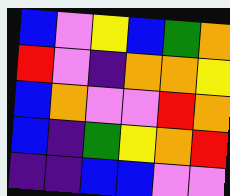[["blue", "violet", "yellow", "blue", "green", "orange"], ["red", "violet", "indigo", "orange", "orange", "yellow"], ["blue", "orange", "violet", "violet", "red", "orange"], ["blue", "indigo", "green", "yellow", "orange", "red"], ["indigo", "indigo", "blue", "blue", "violet", "violet"]]